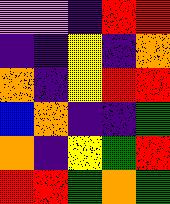[["violet", "violet", "indigo", "red", "red"], ["indigo", "indigo", "yellow", "indigo", "orange"], ["orange", "indigo", "yellow", "red", "red"], ["blue", "orange", "indigo", "indigo", "green"], ["orange", "indigo", "yellow", "green", "red"], ["red", "red", "green", "orange", "green"]]